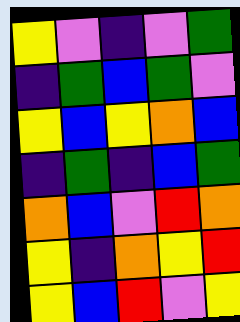[["yellow", "violet", "indigo", "violet", "green"], ["indigo", "green", "blue", "green", "violet"], ["yellow", "blue", "yellow", "orange", "blue"], ["indigo", "green", "indigo", "blue", "green"], ["orange", "blue", "violet", "red", "orange"], ["yellow", "indigo", "orange", "yellow", "red"], ["yellow", "blue", "red", "violet", "yellow"]]